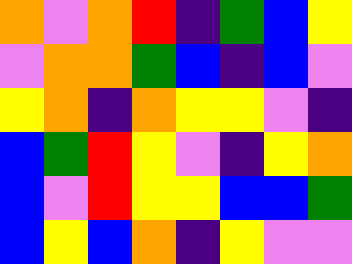[["orange", "violet", "orange", "red", "indigo", "green", "blue", "yellow"], ["violet", "orange", "orange", "green", "blue", "indigo", "blue", "violet"], ["yellow", "orange", "indigo", "orange", "yellow", "yellow", "violet", "indigo"], ["blue", "green", "red", "yellow", "violet", "indigo", "yellow", "orange"], ["blue", "violet", "red", "yellow", "yellow", "blue", "blue", "green"], ["blue", "yellow", "blue", "orange", "indigo", "yellow", "violet", "violet"]]